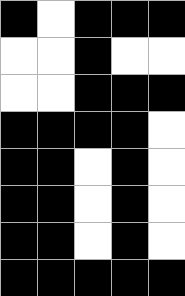[["black", "white", "black", "black", "black"], ["white", "white", "black", "white", "white"], ["white", "white", "black", "black", "black"], ["black", "black", "black", "black", "white"], ["black", "black", "white", "black", "white"], ["black", "black", "white", "black", "white"], ["black", "black", "white", "black", "white"], ["black", "black", "black", "black", "black"]]